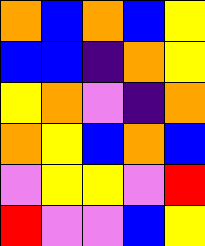[["orange", "blue", "orange", "blue", "yellow"], ["blue", "blue", "indigo", "orange", "yellow"], ["yellow", "orange", "violet", "indigo", "orange"], ["orange", "yellow", "blue", "orange", "blue"], ["violet", "yellow", "yellow", "violet", "red"], ["red", "violet", "violet", "blue", "yellow"]]